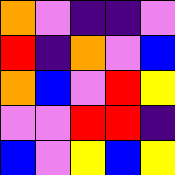[["orange", "violet", "indigo", "indigo", "violet"], ["red", "indigo", "orange", "violet", "blue"], ["orange", "blue", "violet", "red", "yellow"], ["violet", "violet", "red", "red", "indigo"], ["blue", "violet", "yellow", "blue", "yellow"]]